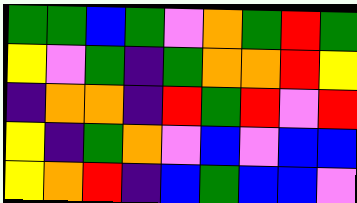[["green", "green", "blue", "green", "violet", "orange", "green", "red", "green"], ["yellow", "violet", "green", "indigo", "green", "orange", "orange", "red", "yellow"], ["indigo", "orange", "orange", "indigo", "red", "green", "red", "violet", "red"], ["yellow", "indigo", "green", "orange", "violet", "blue", "violet", "blue", "blue"], ["yellow", "orange", "red", "indigo", "blue", "green", "blue", "blue", "violet"]]